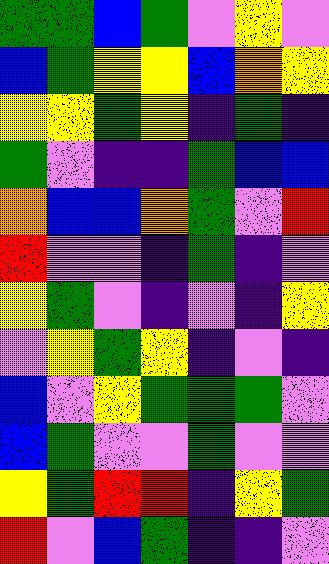[["green", "green", "blue", "green", "violet", "yellow", "violet"], ["blue", "green", "yellow", "yellow", "blue", "orange", "yellow"], ["yellow", "yellow", "green", "yellow", "indigo", "green", "indigo"], ["green", "violet", "indigo", "indigo", "green", "blue", "blue"], ["orange", "blue", "blue", "orange", "green", "violet", "red"], ["red", "violet", "violet", "indigo", "green", "indigo", "violet"], ["yellow", "green", "violet", "indigo", "violet", "indigo", "yellow"], ["violet", "yellow", "green", "yellow", "indigo", "violet", "indigo"], ["blue", "violet", "yellow", "green", "green", "green", "violet"], ["blue", "green", "violet", "violet", "green", "violet", "violet"], ["yellow", "green", "red", "red", "indigo", "yellow", "green"], ["red", "violet", "blue", "green", "indigo", "indigo", "violet"]]